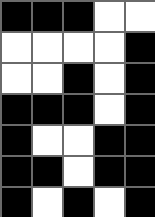[["black", "black", "black", "white", "white"], ["white", "white", "white", "white", "black"], ["white", "white", "black", "white", "black"], ["black", "black", "black", "white", "black"], ["black", "white", "white", "black", "black"], ["black", "black", "white", "black", "black"], ["black", "white", "black", "white", "black"]]